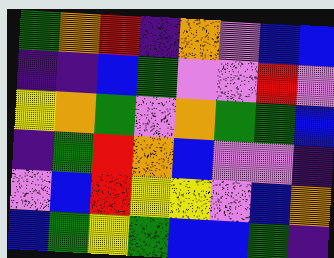[["green", "orange", "red", "indigo", "orange", "violet", "blue", "blue"], ["indigo", "indigo", "blue", "green", "violet", "violet", "red", "violet"], ["yellow", "orange", "green", "violet", "orange", "green", "green", "blue"], ["indigo", "green", "red", "orange", "blue", "violet", "violet", "indigo"], ["violet", "blue", "red", "yellow", "yellow", "violet", "blue", "orange"], ["blue", "green", "yellow", "green", "blue", "blue", "green", "indigo"]]